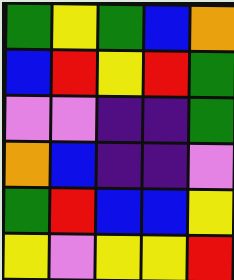[["green", "yellow", "green", "blue", "orange"], ["blue", "red", "yellow", "red", "green"], ["violet", "violet", "indigo", "indigo", "green"], ["orange", "blue", "indigo", "indigo", "violet"], ["green", "red", "blue", "blue", "yellow"], ["yellow", "violet", "yellow", "yellow", "red"]]